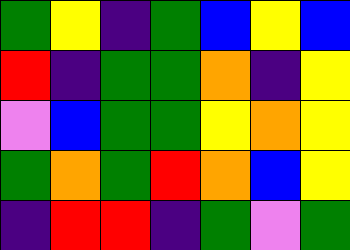[["green", "yellow", "indigo", "green", "blue", "yellow", "blue"], ["red", "indigo", "green", "green", "orange", "indigo", "yellow"], ["violet", "blue", "green", "green", "yellow", "orange", "yellow"], ["green", "orange", "green", "red", "orange", "blue", "yellow"], ["indigo", "red", "red", "indigo", "green", "violet", "green"]]